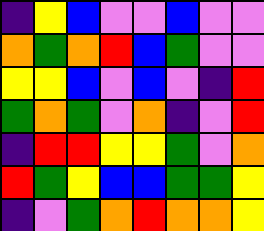[["indigo", "yellow", "blue", "violet", "violet", "blue", "violet", "violet"], ["orange", "green", "orange", "red", "blue", "green", "violet", "violet"], ["yellow", "yellow", "blue", "violet", "blue", "violet", "indigo", "red"], ["green", "orange", "green", "violet", "orange", "indigo", "violet", "red"], ["indigo", "red", "red", "yellow", "yellow", "green", "violet", "orange"], ["red", "green", "yellow", "blue", "blue", "green", "green", "yellow"], ["indigo", "violet", "green", "orange", "red", "orange", "orange", "yellow"]]